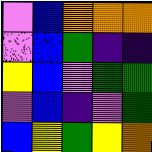[["violet", "blue", "orange", "orange", "orange"], ["violet", "blue", "green", "indigo", "indigo"], ["yellow", "blue", "violet", "green", "green"], ["violet", "blue", "indigo", "violet", "green"], ["blue", "yellow", "green", "yellow", "orange"]]